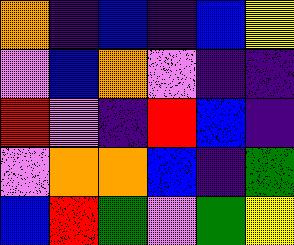[["orange", "indigo", "blue", "indigo", "blue", "yellow"], ["violet", "blue", "orange", "violet", "indigo", "indigo"], ["red", "violet", "indigo", "red", "blue", "indigo"], ["violet", "orange", "orange", "blue", "indigo", "green"], ["blue", "red", "green", "violet", "green", "yellow"]]